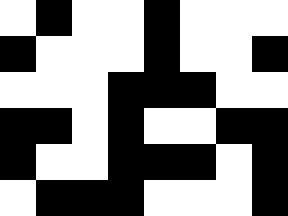[["white", "black", "white", "white", "black", "white", "white", "white"], ["black", "white", "white", "white", "black", "white", "white", "black"], ["white", "white", "white", "black", "black", "black", "white", "white"], ["black", "black", "white", "black", "white", "white", "black", "black"], ["black", "white", "white", "black", "black", "black", "white", "black"], ["white", "black", "black", "black", "white", "white", "white", "black"]]